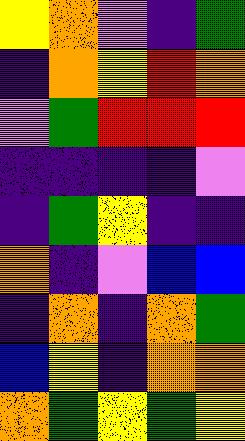[["yellow", "orange", "violet", "indigo", "green"], ["indigo", "orange", "yellow", "red", "orange"], ["violet", "green", "red", "red", "red"], ["indigo", "indigo", "indigo", "indigo", "violet"], ["indigo", "green", "yellow", "indigo", "indigo"], ["orange", "indigo", "violet", "blue", "blue"], ["indigo", "orange", "indigo", "orange", "green"], ["blue", "yellow", "indigo", "orange", "orange"], ["orange", "green", "yellow", "green", "yellow"]]